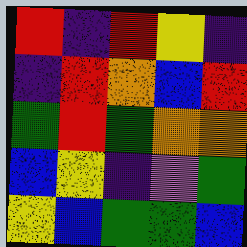[["red", "indigo", "red", "yellow", "indigo"], ["indigo", "red", "orange", "blue", "red"], ["green", "red", "green", "orange", "orange"], ["blue", "yellow", "indigo", "violet", "green"], ["yellow", "blue", "green", "green", "blue"]]